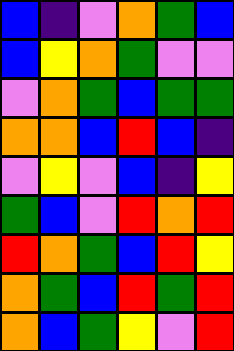[["blue", "indigo", "violet", "orange", "green", "blue"], ["blue", "yellow", "orange", "green", "violet", "violet"], ["violet", "orange", "green", "blue", "green", "green"], ["orange", "orange", "blue", "red", "blue", "indigo"], ["violet", "yellow", "violet", "blue", "indigo", "yellow"], ["green", "blue", "violet", "red", "orange", "red"], ["red", "orange", "green", "blue", "red", "yellow"], ["orange", "green", "blue", "red", "green", "red"], ["orange", "blue", "green", "yellow", "violet", "red"]]